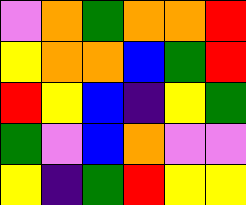[["violet", "orange", "green", "orange", "orange", "red"], ["yellow", "orange", "orange", "blue", "green", "red"], ["red", "yellow", "blue", "indigo", "yellow", "green"], ["green", "violet", "blue", "orange", "violet", "violet"], ["yellow", "indigo", "green", "red", "yellow", "yellow"]]